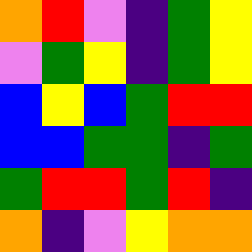[["orange", "red", "violet", "indigo", "green", "yellow"], ["violet", "green", "yellow", "indigo", "green", "yellow"], ["blue", "yellow", "blue", "green", "red", "red"], ["blue", "blue", "green", "green", "indigo", "green"], ["green", "red", "red", "green", "red", "indigo"], ["orange", "indigo", "violet", "yellow", "orange", "orange"]]